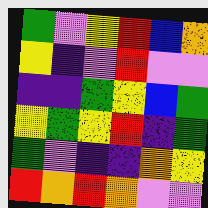[["green", "violet", "yellow", "red", "blue", "orange"], ["yellow", "indigo", "violet", "red", "violet", "violet"], ["indigo", "indigo", "green", "yellow", "blue", "green"], ["yellow", "green", "yellow", "red", "indigo", "green"], ["green", "violet", "indigo", "indigo", "orange", "yellow"], ["red", "orange", "red", "orange", "violet", "violet"]]